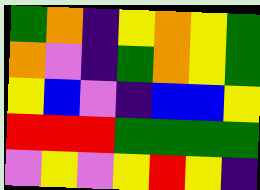[["green", "orange", "indigo", "yellow", "orange", "yellow", "green"], ["orange", "violet", "indigo", "green", "orange", "yellow", "green"], ["yellow", "blue", "violet", "indigo", "blue", "blue", "yellow"], ["red", "red", "red", "green", "green", "green", "green"], ["violet", "yellow", "violet", "yellow", "red", "yellow", "indigo"]]